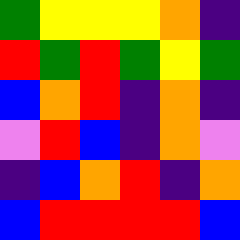[["green", "yellow", "yellow", "yellow", "orange", "indigo"], ["red", "green", "red", "green", "yellow", "green"], ["blue", "orange", "red", "indigo", "orange", "indigo"], ["violet", "red", "blue", "indigo", "orange", "violet"], ["indigo", "blue", "orange", "red", "indigo", "orange"], ["blue", "red", "red", "red", "red", "blue"]]